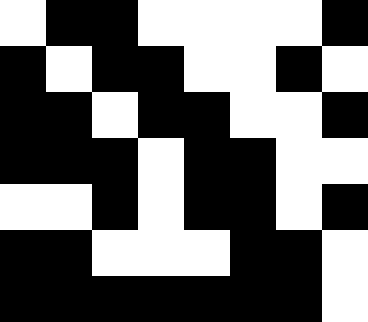[["white", "black", "black", "white", "white", "white", "white", "black"], ["black", "white", "black", "black", "white", "white", "black", "white"], ["black", "black", "white", "black", "black", "white", "white", "black"], ["black", "black", "black", "white", "black", "black", "white", "white"], ["white", "white", "black", "white", "black", "black", "white", "black"], ["black", "black", "white", "white", "white", "black", "black", "white"], ["black", "black", "black", "black", "black", "black", "black", "white"]]